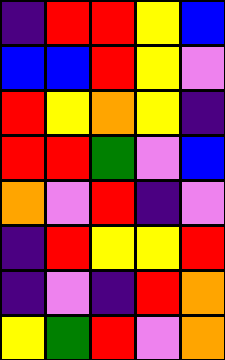[["indigo", "red", "red", "yellow", "blue"], ["blue", "blue", "red", "yellow", "violet"], ["red", "yellow", "orange", "yellow", "indigo"], ["red", "red", "green", "violet", "blue"], ["orange", "violet", "red", "indigo", "violet"], ["indigo", "red", "yellow", "yellow", "red"], ["indigo", "violet", "indigo", "red", "orange"], ["yellow", "green", "red", "violet", "orange"]]